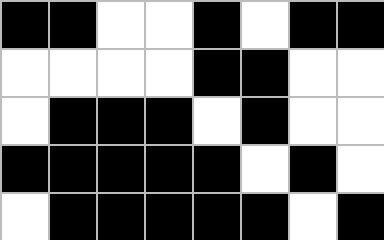[["black", "black", "white", "white", "black", "white", "black", "black"], ["white", "white", "white", "white", "black", "black", "white", "white"], ["white", "black", "black", "black", "white", "black", "white", "white"], ["black", "black", "black", "black", "black", "white", "black", "white"], ["white", "black", "black", "black", "black", "black", "white", "black"]]